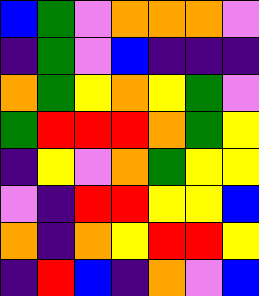[["blue", "green", "violet", "orange", "orange", "orange", "violet"], ["indigo", "green", "violet", "blue", "indigo", "indigo", "indigo"], ["orange", "green", "yellow", "orange", "yellow", "green", "violet"], ["green", "red", "red", "red", "orange", "green", "yellow"], ["indigo", "yellow", "violet", "orange", "green", "yellow", "yellow"], ["violet", "indigo", "red", "red", "yellow", "yellow", "blue"], ["orange", "indigo", "orange", "yellow", "red", "red", "yellow"], ["indigo", "red", "blue", "indigo", "orange", "violet", "blue"]]